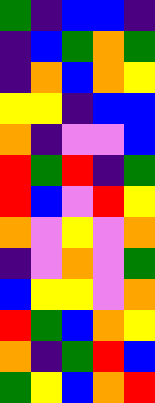[["green", "indigo", "blue", "blue", "indigo"], ["indigo", "blue", "green", "orange", "green"], ["indigo", "orange", "blue", "orange", "yellow"], ["yellow", "yellow", "indigo", "blue", "blue"], ["orange", "indigo", "violet", "violet", "blue"], ["red", "green", "red", "indigo", "green"], ["red", "blue", "violet", "red", "yellow"], ["orange", "violet", "yellow", "violet", "orange"], ["indigo", "violet", "orange", "violet", "green"], ["blue", "yellow", "yellow", "violet", "orange"], ["red", "green", "blue", "orange", "yellow"], ["orange", "indigo", "green", "red", "blue"], ["green", "yellow", "blue", "orange", "red"]]